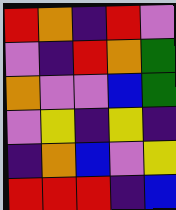[["red", "orange", "indigo", "red", "violet"], ["violet", "indigo", "red", "orange", "green"], ["orange", "violet", "violet", "blue", "green"], ["violet", "yellow", "indigo", "yellow", "indigo"], ["indigo", "orange", "blue", "violet", "yellow"], ["red", "red", "red", "indigo", "blue"]]